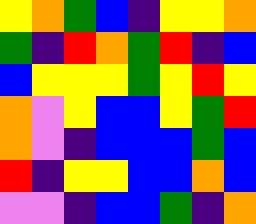[["yellow", "orange", "green", "blue", "indigo", "yellow", "yellow", "orange"], ["green", "indigo", "red", "orange", "green", "red", "indigo", "blue"], ["blue", "yellow", "yellow", "yellow", "green", "yellow", "red", "yellow"], ["orange", "violet", "yellow", "blue", "blue", "yellow", "green", "red"], ["orange", "violet", "indigo", "blue", "blue", "blue", "green", "blue"], ["red", "indigo", "yellow", "yellow", "blue", "blue", "orange", "blue"], ["violet", "violet", "indigo", "blue", "blue", "green", "indigo", "orange"]]